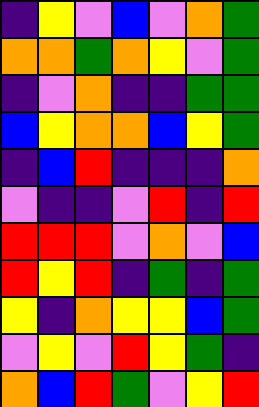[["indigo", "yellow", "violet", "blue", "violet", "orange", "green"], ["orange", "orange", "green", "orange", "yellow", "violet", "green"], ["indigo", "violet", "orange", "indigo", "indigo", "green", "green"], ["blue", "yellow", "orange", "orange", "blue", "yellow", "green"], ["indigo", "blue", "red", "indigo", "indigo", "indigo", "orange"], ["violet", "indigo", "indigo", "violet", "red", "indigo", "red"], ["red", "red", "red", "violet", "orange", "violet", "blue"], ["red", "yellow", "red", "indigo", "green", "indigo", "green"], ["yellow", "indigo", "orange", "yellow", "yellow", "blue", "green"], ["violet", "yellow", "violet", "red", "yellow", "green", "indigo"], ["orange", "blue", "red", "green", "violet", "yellow", "red"]]